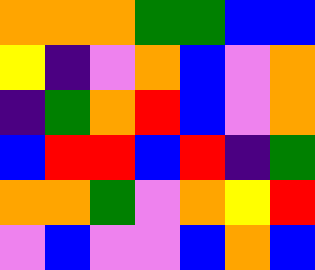[["orange", "orange", "orange", "green", "green", "blue", "blue"], ["yellow", "indigo", "violet", "orange", "blue", "violet", "orange"], ["indigo", "green", "orange", "red", "blue", "violet", "orange"], ["blue", "red", "red", "blue", "red", "indigo", "green"], ["orange", "orange", "green", "violet", "orange", "yellow", "red"], ["violet", "blue", "violet", "violet", "blue", "orange", "blue"]]